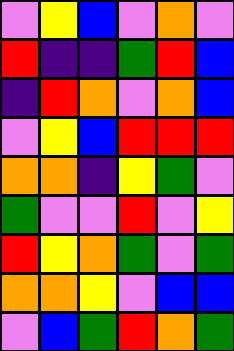[["violet", "yellow", "blue", "violet", "orange", "violet"], ["red", "indigo", "indigo", "green", "red", "blue"], ["indigo", "red", "orange", "violet", "orange", "blue"], ["violet", "yellow", "blue", "red", "red", "red"], ["orange", "orange", "indigo", "yellow", "green", "violet"], ["green", "violet", "violet", "red", "violet", "yellow"], ["red", "yellow", "orange", "green", "violet", "green"], ["orange", "orange", "yellow", "violet", "blue", "blue"], ["violet", "blue", "green", "red", "orange", "green"]]